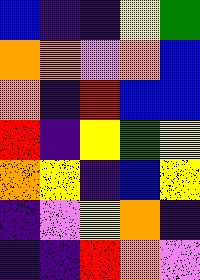[["blue", "indigo", "indigo", "yellow", "green"], ["orange", "orange", "violet", "orange", "blue"], ["orange", "indigo", "red", "blue", "blue"], ["red", "indigo", "yellow", "green", "yellow"], ["orange", "yellow", "indigo", "blue", "yellow"], ["indigo", "violet", "yellow", "orange", "indigo"], ["indigo", "indigo", "red", "orange", "violet"]]